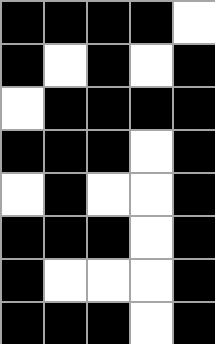[["black", "black", "black", "black", "white"], ["black", "white", "black", "white", "black"], ["white", "black", "black", "black", "black"], ["black", "black", "black", "white", "black"], ["white", "black", "white", "white", "black"], ["black", "black", "black", "white", "black"], ["black", "white", "white", "white", "black"], ["black", "black", "black", "white", "black"]]